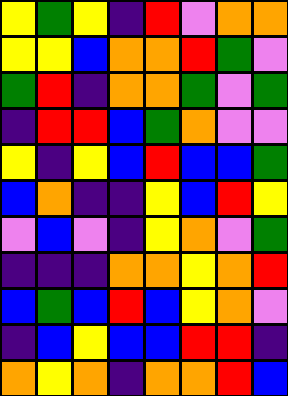[["yellow", "green", "yellow", "indigo", "red", "violet", "orange", "orange"], ["yellow", "yellow", "blue", "orange", "orange", "red", "green", "violet"], ["green", "red", "indigo", "orange", "orange", "green", "violet", "green"], ["indigo", "red", "red", "blue", "green", "orange", "violet", "violet"], ["yellow", "indigo", "yellow", "blue", "red", "blue", "blue", "green"], ["blue", "orange", "indigo", "indigo", "yellow", "blue", "red", "yellow"], ["violet", "blue", "violet", "indigo", "yellow", "orange", "violet", "green"], ["indigo", "indigo", "indigo", "orange", "orange", "yellow", "orange", "red"], ["blue", "green", "blue", "red", "blue", "yellow", "orange", "violet"], ["indigo", "blue", "yellow", "blue", "blue", "red", "red", "indigo"], ["orange", "yellow", "orange", "indigo", "orange", "orange", "red", "blue"]]